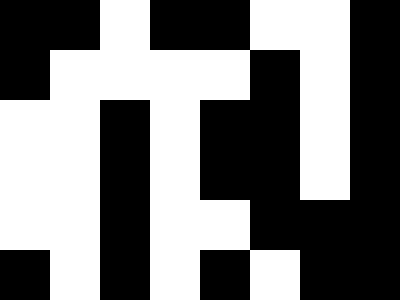[["black", "black", "white", "black", "black", "white", "white", "black"], ["black", "white", "white", "white", "white", "black", "white", "black"], ["white", "white", "black", "white", "black", "black", "white", "black"], ["white", "white", "black", "white", "black", "black", "white", "black"], ["white", "white", "black", "white", "white", "black", "black", "black"], ["black", "white", "black", "white", "black", "white", "black", "black"]]